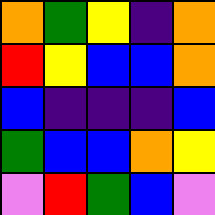[["orange", "green", "yellow", "indigo", "orange"], ["red", "yellow", "blue", "blue", "orange"], ["blue", "indigo", "indigo", "indigo", "blue"], ["green", "blue", "blue", "orange", "yellow"], ["violet", "red", "green", "blue", "violet"]]